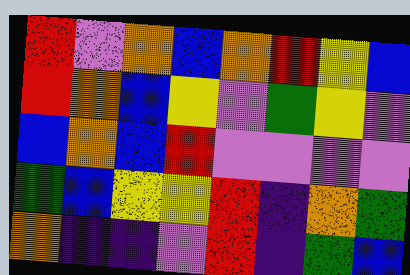[["red", "violet", "orange", "blue", "orange", "red", "yellow", "blue"], ["red", "orange", "blue", "yellow", "violet", "green", "yellow", "violet"], ["blue", "orange", "blue", "red", "violet", "violet", "violet", "violet"], ["green", "blue", "yellow", "yellow", "red", "indigo", "orange", "green"], ["orange", "indigo", "indigo", "violet", "red", "indigo", "green", "blue"]]